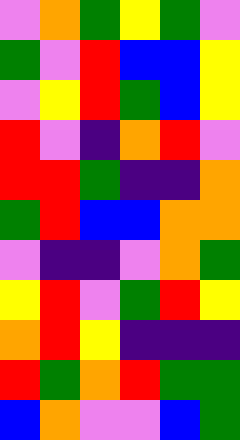[["violet", "orange", "green", "yellow", "green", "violet"], ["green", "violet", "red", "blue", "blue", "yellow"], ["violet", "yellow", "red", "green", "blue", "yellow"], ["red", "violet", "indigo", "orange", "red", "violet"], ["red", "red", "green", "indigo", "indigo", "orange"], ["green", "red", "blue", "blue", "orange", "orange"], ["violet", "indigo", "indigo", "violet", "orange", "green"], ["yellow", "red", "violet", "green", "red", "yellow"], ["orange", "red", "yellow", "indigo", "indigo", "indigo"], ["red", "green", "orange", "red", "green", "green"], ["blue", "orange", "violet", "violet", "blue", "green"]]